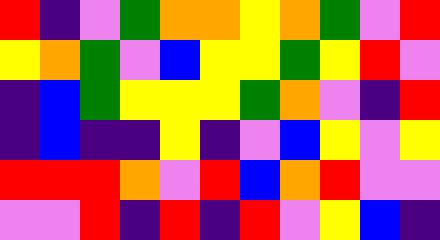[["red", "indigo", "violet", "green", "orange", "orange", "yellow", "orange", "green", "violet", "red"], ["yellow", "orange", "green", "violet", "blue", "yellow", "yellow", "green", "yellow", "red", "violet"], ["indigo", "blue", "green", "yellow", "yellow", "yellow", "green", "orange", "violet", "indigo", "red"], ["indigo", "blue", "indigo", "indigo", "yellow", "indigo", "violet", "blue", "yellow", "violet", "yellow"], ["red", "red", "red", "orange", "violet", "red", "blue", "orange", "red", "violet", "violet"], ["violet", "violet", "red", "indigo", "red", "indigo", "red", "violet", "yellow", "blue", "indigo"]]